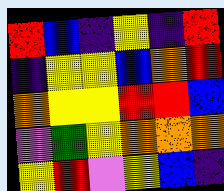[["red", "blue", "indigo", "yellow", "indigo", "red"], ["indigo", "yellow", "yellow", "blue", "orange", "red"], ["orange", "yellow", "yellow", "red", "red", "blue"], ["violet", "green", "yellow", "orange", "orange", "orange"], ["yellow", "red", "violet", "yellow", "blue", "indigo"]]